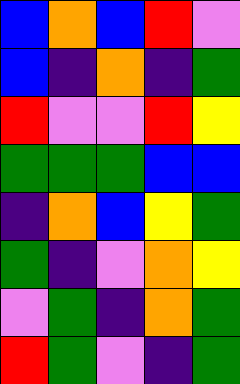[["blue", "orange", "blue", "red", "violet"], ["blue", "indigo", "orange", "indigo", "green"], ["red", "violet", "violet", "red", "yellow"], ["green", "green", "green", "blue", "blue"], ["indigo", "orange", "blue", "yellow", "green"], ["green", "indigo", "violet", "orange", "yellow"], ["violet", "green", "indigo", "orange", "green"], ["red", "green", "violet", "indigo", "green"]]